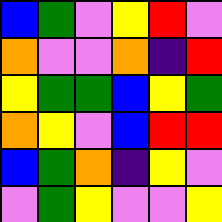[["blue", "green", "violet", "yellow", "red", "violet"], ["orange", "violet", "violet", "orange", "indigo", "red"], ["yellow", "green", "green", "blue", "yellow", "green"], ["orange", "yellow", "violet", "blue", "red", "red"], ["blue", "green", "orange", "indigo", "yellow", "violet"], ["violet", "green", "yellow", "violet", "violet", "yellow"]]